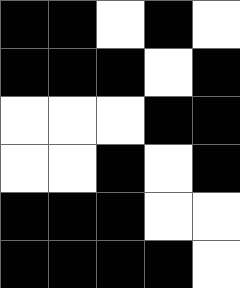[["black", "black", "white", "black", "white"], ["black", "black", "black", "white", "black"], ["white", "white", "white", "black", "black"], ["white", "white", "black", "white", "black"], ["black", "black", "black", "white", "white"], ["black", "black", "black", "black", "white"]]